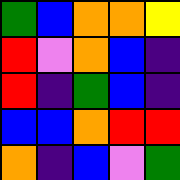[["green", "blue", "orange", "orange", "yellow"], ["red", "violet", "orange", "blue", "indigo"], ["red", "indigo", "green", "blue", "indigo"], ["blue", "blue", "orange", "red", "red"], ["orange", "indigo", "blue", "violet", "green"]]